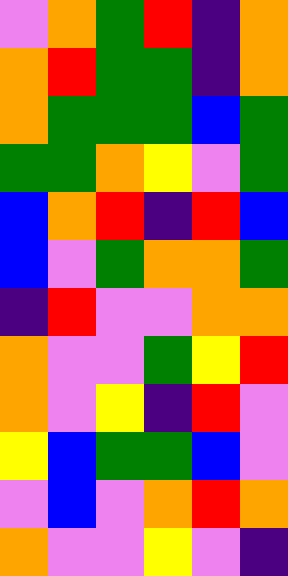[["violet", "orange", "green", "red", "indigo", "orange"], ["orange", "red", "green", "green", "indigo", "orange"], ["orange", "green", "green", "green", "blue", "green"], ["green", "green", "orange", "yellow", "violet", "green"], ["blue", "orange", "red", "indigo", "red", "blue"], ["blue", "violet", "green", "orange", "orange", "green"], ["indigo", "red", "violet", "violet", "orange", "orange"], ["orange", "violet", "violet", "green", "yellow", "red"], ["orange", "violet", "yellow", "indigo", "red", "violet"], ["yellow", "blue", "green", "green", "blue", "violet"], ["violet", "blue", "violet", "orange", "red", "orange"], ["orange", "violet", "violet", "yellow", "violet", "indigo"]]